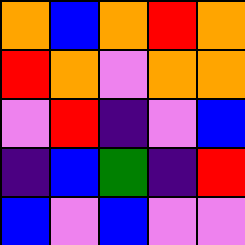[["orange", "blue", "orange", "red", "orange"], ["red", "orange", "violet", "orange", "orange"], ["violet", "red", "indigo", "violet", "blue"], ["indigo", "blue", "green", "indigo", "red"], ["blue", "violet", "blue", "violet", "violet"]]